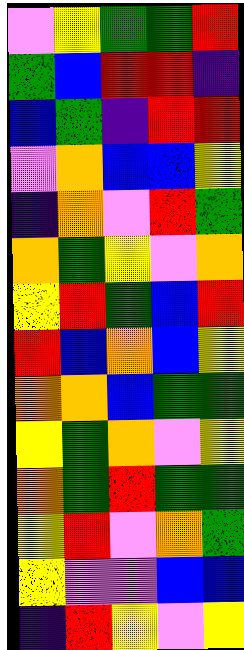[["violet", "yellow", "green", "green", "red"], ["green", "blue", "red", "red", "indigo"], ["blue", "green", "indigo", "red", "red"], ["violet", "orange", "blue", "blue", "yellow"], ["indigo", "orange", "violet", "red", "green"], ["orange", "green", "yellow", "violet", "orange"], ["yellow", "red", "green", "blue", "red"], ["red", "blue", "orange", "blue", "yellow"], ["orange", "orange", "blue", "green", "green"], ["yellow", "green", "orange", "violet", "yellow"], ["orange", "green", "red", "green", "green"], ["yellow", "red", "violet", "orange", "green"], ["yellow", "violet", "violet", "blue", "blue"], ["indigo", "red", "yellow", "violet", "yellow"]]